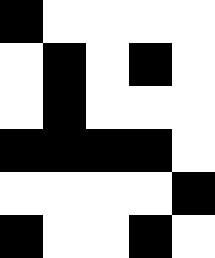[["black", "white", "white", "white", "white"], ["white", "black", "white", "black", "white"], ["white", "black", "white", "white", "white"], ["black", "black", "black", "black", "white"], ["white", "white", "white", "white", "black"], ["black", "white", "white", "black", "white"]]